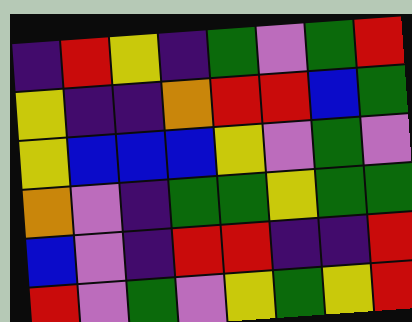[["indigo", "red", "yellow", "indigo", "green", "violet", "green", "red"], ["yellow", "indigo", "indigo", "orange", "red", "red", "blue", "green"], ["yellow", "blue", "blue", "blue", "yellow", "violet", "green", "violet"], ["orange", "violet", "indigo", "green", "green", "yellow", "green", "green"], ["blue", "violet", "indigo", "red", "red", "indigo", "indigo", "red"], ["red", "violet", "green", "violet", "yellow", "green", "yellow", "red"]]